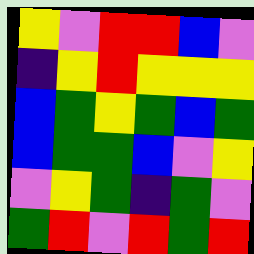[["yellow", "violet", "red", "red", "blue", "violet"], ["indigo", "yellow", "red", "yellow", "yellow", "yellow"], ["blue", "green", "yellow", "green", "blue", "green"], ["blue", "green", "green", "blue", "violet", "yellow"], ["violet", "yellow", "green", "indigo", "green", "violet"], ["green", "red", "violet", "red", "green", "red"]]